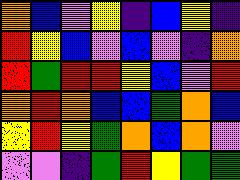[["orange", "blue", "violet", "yellow", "indigo", "blue", "yellow", "indigo"], ["red", "yellow", "blue", "violet", "blue", "violet", "indigo", "orange"], ["red", "green", "red", "red", "yellow", "blue", "violet", "red"], ["orange", "red", "orange", "blue", "blue", "green", "orange", "blue"], ["yellow", "red", "yellow", "green", "orange", "blue", "orange", "violet"], ["violet", "violet", "indigo", "green", "red", "yellow", "green", "green"]]